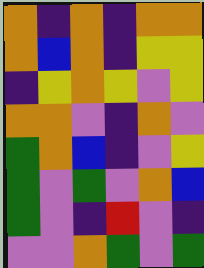[["orange", "indigo", "orange", "indigo", "orange", "orange"], ["orange", "blue", "orange", "indigo", "yellow", "yellow"], ["indigo", "yellow", "orange", "yellow", "violet", "yellow"], ["orange", "orange", "violet", "indigo", "orange", "violet"], ["green", "orange", "blue", "indigo", "violet", "yellow"], ["green", "violet", "green", "violet", "orange", "blue"], ["green", "violet", "indigo", "red", "violet", "indigo"], ["violet", "violet", "orange", "green", "violet", "green"]]